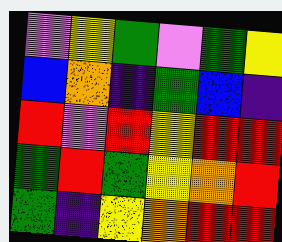[["violet", "yellow", "green", "violet", "green", "yellow"], ["blue", "orange", "indigo", "green", "blue", "indigo"], ["red", "violet", "red", "yellow", "red", "red"], ["green", "red", "green", "yellow", "orange", "red"], ["green", "indigo", "yellow", "orange", "red", "red"]]